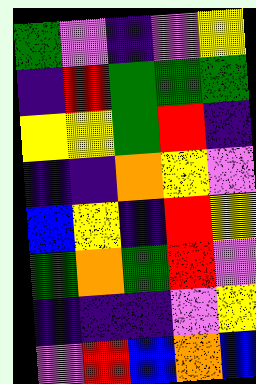[["green", "violet", "indigo", "violet", "yellow"], ["indigo", "red", "green", "green", "green"], ["yellow", "yellow", "green", "red", "indigo"], ["indigo", "indigo", "orange", "yellow", "violet"], ["blue", "yellow", "indigo", "red", "yellow"], ["green", "orange", "green", "red", "violet"], ["indigo", "indigo", "indigo", "violet", "yellow"], ["violet", "red", "blue", "orange", "blue"]]